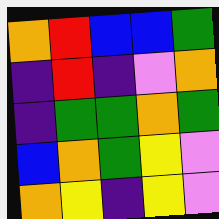[["orange", "red", "blue", "blue", "green"], ["indigo", "red", "indigo", "violet", "orange"], ["indigo", "green", "green", "orange", "green"], ["blue", "orange", "green", "yellow", "violet"], ["orange", "yellow", "indigo", "yellow", "violet"]]